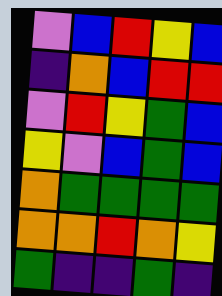[["violet", "blue", "red", "yellow", "blue"], ["indigo", "orange", "blue", "red", "red"], ["violet", "red", "yellow", "green", "blue"], ["yellow", "violet", "blue", "green", "blue"], ["orange", "green", "green", "green", "green"], ["orange", "orange", "red", "orange", "yellow"], ["green", "indigo", "indigo", "green", "indigo"]]